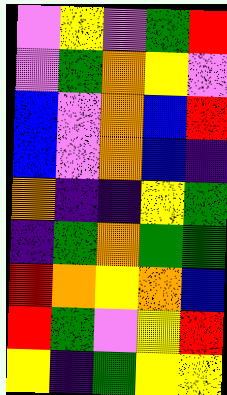[["violet", "yellow", "violet", "green", "red"], ["violet", "green", "orange", "yellow", "violet"], ["blue", "violet", "orange", "blue", "red"], ["blue", "violet", "orange", "blue", "indigo"], ["orange", "indigo", "indigo", "yellow", "green"], ["indigo", "green", "orange", "green", "green"], ["red", "orange", "yellow", "orange", "blue"], ["red", "green", "violet", "yellow", "red"], ["yellow", "indigo", "green", "yellow", "yellow"]]